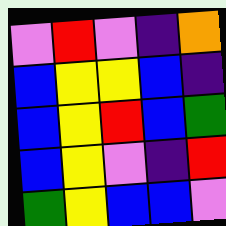[["violet", "red", "violet", "indigo", "orange"], ["blue", "yellow", "yellow", "blue", "indigo"], ["blue", "yellow", "red", "blue", "green"], ["blue", "yellow", "violet", "indigo", "red"], ["green", "yellow", "blue", "blue", "violet"]]